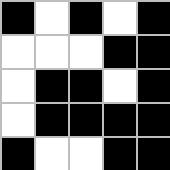[["black", "white", "black", "white", "black"], ["white", "white", "white", "black", "black"], ["white", "black", "black", "white", "black"], ["white", "black", "black", "black", "black"], ["black", "white", "white", "black", "black"]]